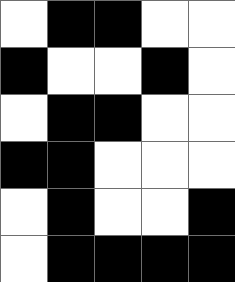[["white", "black", "black", "white", "white"], ["black", "white", "white", "black", "white"], ["white", "black", "black", "white", "white"], ["black", "black", "white", "white", "white"], ["white", "black", "white", "white", "black"], ["white", "black", "black", "black", "black"]]